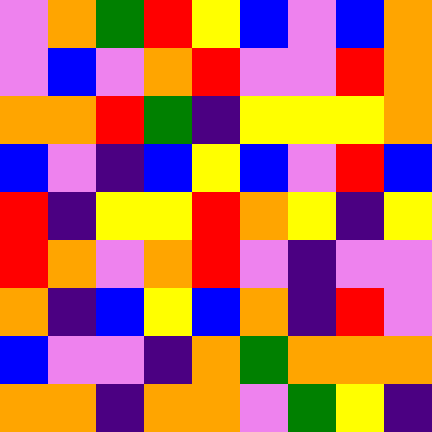[["violet", "orange", "green", "red", "yellow", "blue", "violet", "blue", "orange"], ["violet", "blue", "violet", "orange", "red", "violet", "violet", "red", "orange"], ["orange", "orange", "red", "green", "indigo", "yellow", "yellow", "yellow", "orange"], ["blue", "violet", "indigo", "blue", "yellow", "blue", "violet", "red", "blue"], ["red", "indigo", "yellow", "yellow", "red", "orange", "yellow", "indigo", "yellow"], ["red", "orange", "violet", "orange", "red", "violet", "indigo", "violet", "violet"], ["orange", "indigo", "blue", "yellow", "blue", "orange", "indigo", "red", "violet"], ["blue", "violet", "violet", "indigo", "orange", "green", "orange", "orange", "orange"], ["orange", "orange", "indigo", "orange", "orange", "violet", "green", "yellow", "indigo"]]